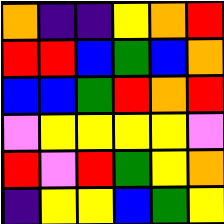[["orange", "indigo", "indigo", "yellow", "orange", "red"], ["red", "red", "blue", "green", "blue", "orange"], ["blue", "blue", "green", "red", "orange", "red"], ["violet", "yellow", "yellow", "yellow", "yellow", "violet"], ["red", "violet", "red", "green", "yellow", "orange"], ["indigo", "yellow", "yellow", "blue", "green", "yellow"]]